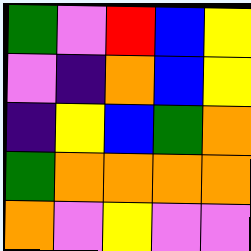[["green", "violet", "red", "blue", "yellow"], ["violet", "indigo", "orange", "blue", "yellow"], ["indigo", "yellow", "blue", "green", "orange"], ["green", "orange", "orange", "orange", "orange"], ["orange", "violet", "yellow", "violet", "violet"]]